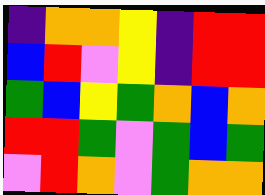[["indigo", "orange", "orange", "yellow", "indigo", "red", "red"], ["blue", "red", "violet", "yellow", "indigo", "red", "red"], ["green", "blue", "yellow", "green", "orange", "blue", "orange"], ["red", "red", "green", "violet", "green", "blue", "green"], ["violet", "red", "orange", "violet", "green", "orange", "orange"]]